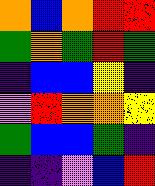[["orange", "blue", "orange", "red", "red"], ["green", "orange", "green", "red", "green"], ["indigo", "blue", "blue", "yellow", "indigo"], ["violet", "red", "orange", "orange", "yellow"], ["green", "blue", "blue", "green", "indigo"], ["indigo", "indigo", "violet", "blue", "red"]]